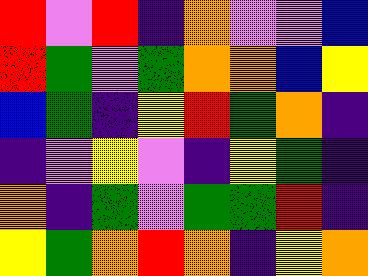[["red", "violet", "red", "indigo", "orange", "violet", "violet", "blue"], ["red", "green", "violet", "green", "orange", "orange", "blue", "yellow"], ["blue", "green", "indigo", "yellow", "red", "green", "orange", "indigo"], ["indigo", "violet", "yellow", "violet", "indigo", "yellow", "green", "indigo"], ["orange", "indigo", "green", "violet", "green", "green", "red", "indigo"], ["yellow", "green", "orange", "red", "orange", "indigo", "yellow", "orange"]]